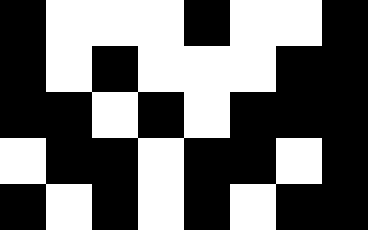[["black", "white", "white", "white", "black", "white", "white", "black"], ["black", "white", "black", "white", "white", "white", "black", "black"], ["black", "black", "white", "black", "white", "black", "black", "black"], ["white", "black", "black", "white", "black", "black", "white", "black"], ["black", "white", "black", "white", "black", "white", "black", "black"]]